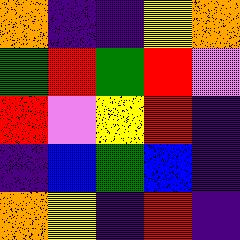[["orange", "indigo", "indigo", "yellow", "orange"], ["green", "red", "green", "red", "violet"], ["red", "violet", "yellow", "red", "indigo"], ["indigo", "blue", "green", "blue", "indigo"], ["orange", "yellow", "indigo", "red", "indigo"]]